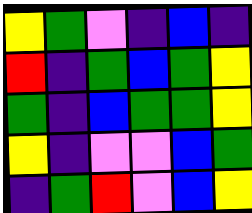[["yellow", "green", "violet", "indigo", "blue", "indigo"], ["red", "indigo", "green", "blue", "green", "yellow"], ["green", "indigo", "blue", "green", "green", "yellow"], ["yellow", "indigo", "violet", "violet", "blue", "green"], ["indigo", "green", "red", "violet", "blue", "yellow"]]